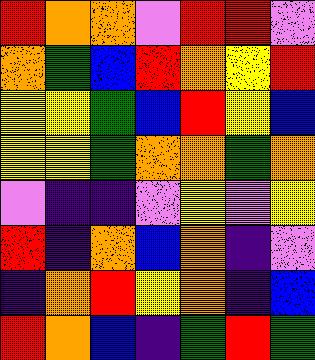[["red", "orange", "orange", "violet", "red", "red", "violet"], ["orange", "green", "blue", "red", "orange", "yellow", "red"], ["yellow", "yellow", "green", "blue", "red", "yellow", "blue"], ["yellow", "yellow", "green", "orange", "orange", "green", "orange"], ["violet", "indigo", "indigo", "violet", "yellow", "violet", "yellow"], ["red", "indigo", "orange", "blue", "orange", "indigo", "violet"], ["indigo", "orange", "red", "yellow", "orange", "indigo", "blue"], ["red", "orange", "blue", "indigo", "green", "red", "green"]]